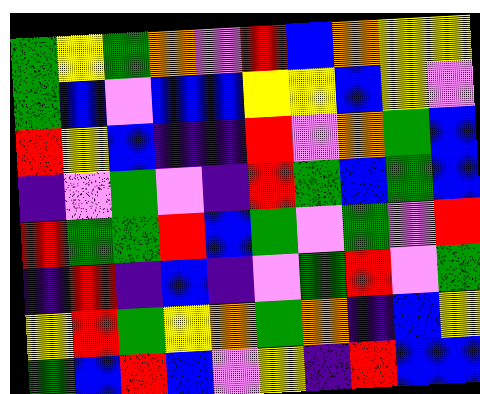[["green", "yellow", "green", "orange", "violet", "red", "blue", "orange", "yellow", "yellow"], ["green", "blue", "violet", "blue", "blue", "yellow", "yellow", "blue", "yellow", "violet"], ["red", "yellow", "blue", "indigo", "indigo", "red", "violet", "orange", "green", "blue"], ["indigo", "violet", "green", "violet", "indigo", "red", "green", "blue", "green", "blue"], ["red", "green", "green", "red", "blue", "green", "violet", "green", "violet", "red"], ["indigo", "red", "indigo", "blue", "indigo", "violet", "green", "red", "violet", "green"], ["yellow", "red", "green", "yellow", "orange", "green", "orange", "indigo", "blue", "yellow"], ["green", "blue", "red", "blue", "violet", "yellow", "indigo", "red", "blue", "blue"]]